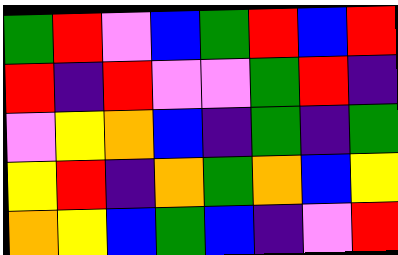[["green", "red", "violet", "blue", "green", "red", "blue", "red"], ["red", "indigo", "red", "violet", "violet", "green", "red", "indigo"], ["violet", "yellow", "orange", "blue", "indigo", "green", "indigo", "green"], ["yellow", "red", "indigo", "orange", "green", "orange", "blue", "yellow"], ["orange", "yellow", "blue", "green", "blue", "indigo", "violet", "red"]]